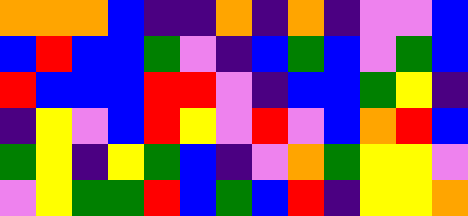[["orange", "orange", "orange", "blue", "indigo", "indigo", "orange", "indigo", "orange", "indigo", "violet", "violet", "blue"], ["blue", "red", "blue", "blue", "green", "violet", "indigo", "blue", "green", "blue", "violet", "green", "blue"], ["red", "blue", "blue", "blue", "red", "red", "violet", "indigo", "blue", "blue", "green", "yellow", "indigo"], ["indigo", "yellow", "violet", "blue", "red", "yellow", "violet", "red", "violet", "blue", "orange", "red", "blue"], ["green", "yellow", "indigo", "yellow", "green", "blue", "indigo", "violet", "orange", "green", "yellow", "yellow", "violet"], ["violet", "yellow", "green", "green", "red", "blue", "green", "blue", "red", "indigo", "yellow", "yellow", "orange"]]